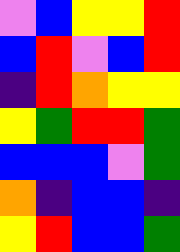[["violet", "blue", "yellow", "yellow", "red"], ["blue", "red", "violet", "blue", "red"], ["indigo", "red", "orange", "yellow", "yellow"], ["yellow", "green", "red", "red", "green"], ["blue", "blue", "blue", "violet", "green"], ["orange", "indigo", "blue", "blue", "indigo"], ["yellow", "red", "blue", "blue", "green"]]